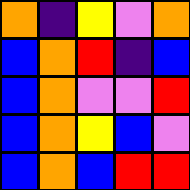[["orange", "indigo", "yellow", "violet", "orange"], ["blue", "orange", "red", "indigo", "blue"], ["blue", "orange", "violet", "violet", "red"], ["blue", "orange", "yellow", "blue", "violet"], ["blue", "orange", "blue", "red", "red"]]